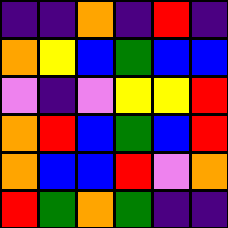[["indigo", "indigo", "orange", "indigo", "red", "indigo"], ["orange", "yellow", "blue", "green", "blue", "blue"], ["violet", "indigo", "violet", "yellow", "yellow", "red"], ["orange", "red", "blue", "green", "blue", "red"], ["orange", "blue", "blue", "red", "violet", "orange"], ["red", "green", "orange", "green", "indigo", "indigo"]]